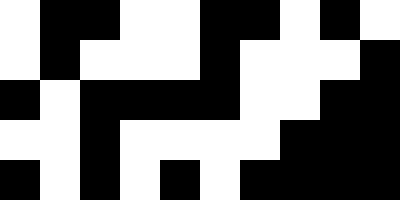[["white", "black", "black", "white", "white", "black", "black", "white", "black", "white"], ["white", "black", "white", "white", "white", "black", "white", "white", "white", "black"], ["black", "white", "black", "black", "black", "black", "white", "white", "black", "black"], ["white", "white", "black", "white", "white", "white", "white", "black", "black", "black"], ["black", "white", "black", "white", "black", "white", "black", "black", "black", "black"]]